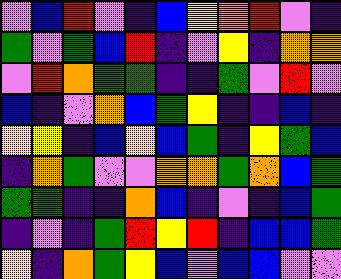[["violet", "blue", "red", "violet", "indigo", "blue", "yellow", "orange", "red", "violet", "indigo"], ["green", "violet", "green", "blue", "red", "indigo", "violet", "yellow", "indigo", "orange", "orange"], ["violet", "red", "orange", "green", "green", "indigo", "indigo", "green", "violet", "red", "violet"], ["blue", "indigo", "violet", "orange", "blue", "green", "yellow", "indigo", "indigo", "blue", "indigo"], ["yellow", "yellow", "indigo", "blue", "yellow", "blue", "green", "indigo", "yellow", "green", "blue"], ["indigo", "orange", "green", "violet", "violet", "orange", "orange", "green", "orange", "blue", "green"], ["green", "green", "indigo", "indigo", "orange", "blue", "indigo", "violet", "indigo", "blue", "green"], ["indigo", "violet", "indigo", "green", "red", "yellow", "red", "indigo", "blue", "blue", "green"], ["yellow", "indigo", "orange", "green", "yellow", "blue", "violet", "blue", "blue", "violet", "violet"]]